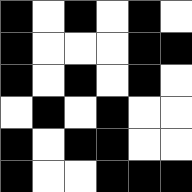[["black", "white", "black", "white", "black", "white"], ["black", "white", "white", "white", "black", "black"], ["black", "white", "black", "white", "black", "white"], ["white", "black", "white", "black", "white", "white"], ["black", "white", "black", "black", "white", "white"], ["black", "white", "white", "black", "black", "black"]]